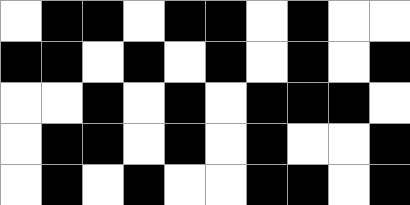[["white", "black", "black", "white", "black", "black", "white", "black", "white", "white"], ["black", "black", "white", "black", "white", "black", "white", "black", "white", "black"], ["white", "white", "black", "white", "black", "white", "black", "black", "black", "white"], ["white", "black", "black", "white", "black", "white", "black", "white", "white", "black"], ["white", "black", "white", "black", "white", "white", "black", "black", "white", "black"]]